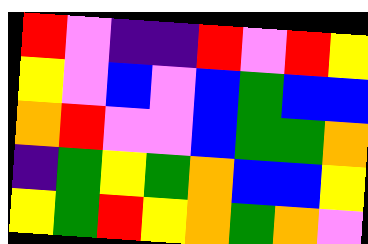[["red", "violet", "indigo", "indigo", "red", "violet", "red", "yellow"], ["yellow", "violet", "blue", "violet", "blue", "green", "blue", "blue"], ["orange", "red", "violet", "violet", "blue", "green", "green", "orange"], ["indigo", "green", "yellow", "green", "orange", "blue", "blue", "yellow"], ["yellow", "green", "red", "yellow", "orange", "green", "orange", "violet"]]